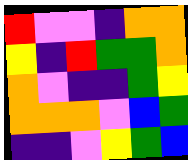[["red", "violet", "violet", "indigo", "orange", "orange"], ["yellow", "indigo", "red", "green", "green", "orange"], ["orange", "violet", "indigo", "indigo", "green", "yellow"], ["orange", "orange", "orange", "violet", "blue", "green"], ["indigo", "indigo", "violet", "yellow", "green", "blue"]]